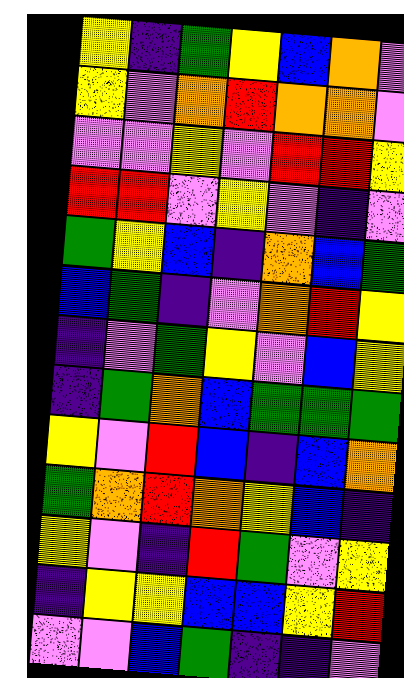[["yellow", "indigo", "green", "yellow", "blue", "orange", "violet"], ["yellow", "violet", "orange", "red", "orange", "orange", "violet"], ["violet", "violet", "yellow", "violet", "red", "red", "yellow"], ["red", "red", "violet", "yellow", "violet", "indigo", "violet"], ["green", "yellow", "blue", "indigo", "orange", "blue", "green"], ["blue", "green", "indigo", "violet", "orange", "red", "yellow"], ["indigo", "violet", "green", "yellow", "violet", "blue", "yellow"], ["indigo", "green", "orange", "blue", "green", "green", "green"], ["yellow", "violet", "red", "blue", "indigo", "blue", "orange"], ["green", "orange", "red", "orange", "yellow", "blue", "indigo"], ["yellow", "violet", "indigo", "red", "green", "violet", "yellow"], ["indigo", "yellow", "yellow", "blue", "blue", "yellow", "red"], ["violet", "violet", "blue", "green", "indigo", "indigo", "violet"]]